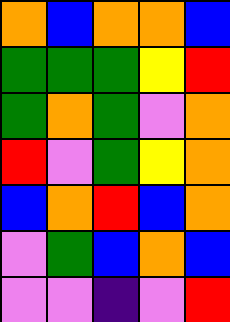[["orange", "blue", "orange", "orange", "blue"], ["green", "green", "green", "yellow", "red"], ["green", "orange", "green", "violet", "orange"], ["red", "violet", "green", "yellow", "orange"], ["blue", "orange", "red", "blue", "orange"], ["violet", "green", "blue", "orange", "blue"], ["violet", "violet", "indigo", "violet", "red"]]